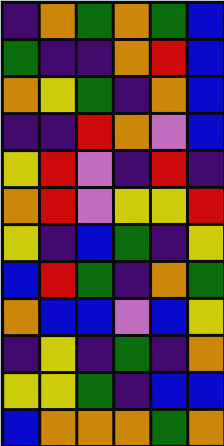[["indigo", "orange", "green", "orange", "green", "blue"], ["green", "indigo", "indigo", "orange", "red", "blue"], ["orange", "yellow", "green", "indigo", "orange", "blue"], ["indigo", "indigo", "red", "orange", "violet", "blue"], ["yellow", "red", "violet", "indigo", "red", "indigo"], ["orange", "red", "violet", "yellow", "yellow", "red"], ["yellow", "indigo", "blue", "green", "indigo", "yellow"], ["blue", "red", "green", "indigo", "orange", "green"], ["orange", "blue", "blue", "violet", "blue", "yellow"], ["indigo", "yellow", "indigo", "green", "indigo", "orange"], ["yellow", "yellow", "green", "indigo", "blue", "blue"], ["blue", "orange", "orange", "orange", "green", "orange"]]